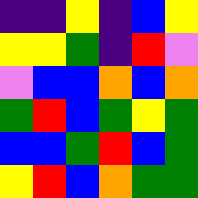[["indigo", "indigo", "yellow", "indigo", "blue", "yellow"], ["yellow", "yellow", "green", "indigo", "red", "violet"], ["violet", "blue", "blue", "orange", "blue", "orange"], ["green", "red", "blue", "green", "yellow", "green"], ["blue", "blue", "green", "red", "blue", "green"], ["yellow", "red", "blue", "orange", "green", "green"]]